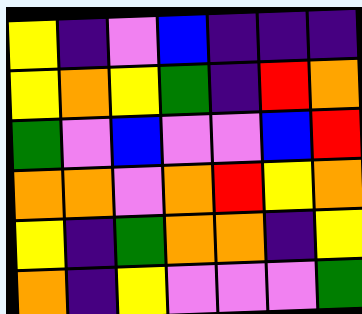[["yellow", "indigo", "violet", "blue", "indigo", "indigo", "indigo"], ["yellow", "orange", "yellow", "green", "indigo", "red", "orange"], ["green", "violet", "blue", "violet", "violet", "blue", "red"], ["orange", "orange", "violet", "orange", "red", "yellow", "orange"], ["yellow", "indigo", "green", "orange", "orange", "indigo", "yellow"], ["orange", "indigo", "yellow", "violet", "violet", "violet", "green"]]